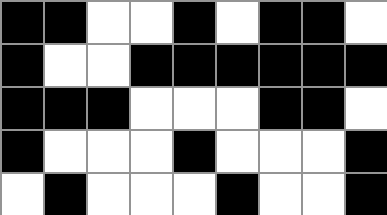[["black", "black", "white", "white", "black", "white", "black", "black", "white"], ["black", "white", "white", "black", "black", "black", "black", "black", "black"], ["black", "black", "black", "white", "white", "white", "black", "black", "white"], ["black", "white", "white", "white", "black", "white", "white", "white", "black"], ["white", "black", "white", "white", "white", "black", "white", "white", "black"]]